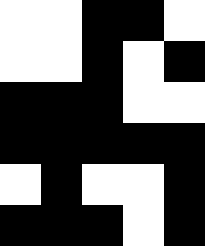[["white", "white", "black", "black", "white"], ["white", "white", "black", "white", "black"], ["black", "black", "black", "white", "white"], ["black", "black", "black", "black", "black"], ["white", "black", "white", "white", "black"], ["black", "black", "black", "white", "black"]]